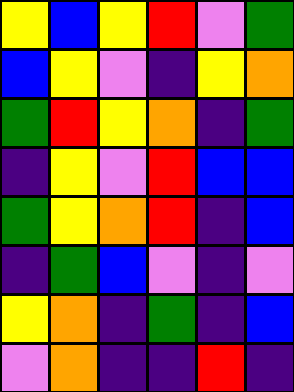[["yellow", "blue", "yellow", "red", "violet", "green"], ["blue", "yellow", "violet", "indigo", "yellow", "orange"], ["green", "red", "yellow", "orange", "indigo", "green"], ["indigo", "yellow", "violet", "red", "blue", "blue"], ["green", "yellow", "orange", "red", "indigo", "blue"], ["indigo", "green", "blue", "violet", "indigo", "violet"], ["yellow", "orange", "indigo", "green", "indigo", "blue"], ["violet", "orange", "indigo", "indigo", "red", "indigo"]]